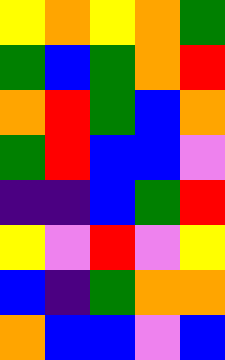[["yellow", "orange", "yellow", "orange", "green"], ["green", "blue", "green", "orange", "red"], ["orange", "red", "green", "blue", "orange"], ["green", "red", "blue", "blue", "violet"], ["indigo", "indigo", "blue", "green", "red"], ["yellow", "violet", "red", "violet", "yellow"], ["blue", "indigo", "green", "orange", "orange"], ["orange", "blue", "blue", "violet", "blue"]]